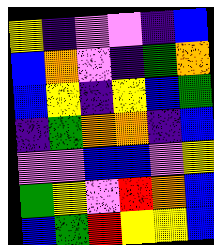[["yellow", "indigo", "violet", "violet", "indigo", "blue"], ["blue", "orange", "violet", "indigo", "green", "orange"], ["blue", "yellow", "indigo", "yellow", "blue", "green"], ["indigo", "green", "orange", "orange", "indigo", "blue"], ["violet", "violet", "blue", "blue", "violet", "yellow"], ["green", "yellow", "violet", "red", "orange", "blue"], ["blue", "green", "red", "yellow", "yellow", "blue"]]